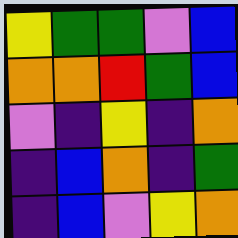[["yellow", "green", "green", "violet", "blue"], ["orange", "orange", "red", "green", "blue"], ["violet", "indigo", "yellow", "indigo", "orange"], ["indigo", "blue", "orange", "indigo", "green"], ["indigo", "blue", "violet", "yellow", "orange"]]